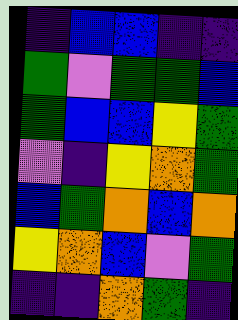[["indigo", "blue", "blue", "indigo", "indigo"], ["green", "violet", "green", "green", "blue"], ["green", "blue", "blue", "yellow", "green"], ["violet", "indigo", "yellow", "orange", "green"], ["blue", "green", "orange", "blue", "orange"], ["yellow", "orange", "blue", "violet", "green"], ["indigo", "indigo", "orange", "green", "indigo"]]